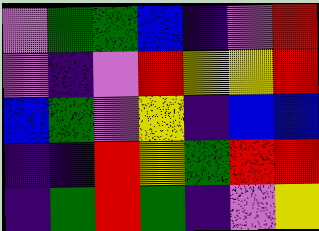[["violet", "green", "green", "blue", "indigo", "violet", "red"], ["violet", "indigo", "violet", "red", "yellow", "yellow", "red"], ["blue", "green", "violet", "yellow", "indigo", "blue", "blue"], ["indigo", "indigo", "red", "yellow", "green", "red", "red"], ["indigo", "green", "red", "green", "indigo", "violet", "yellow"]]